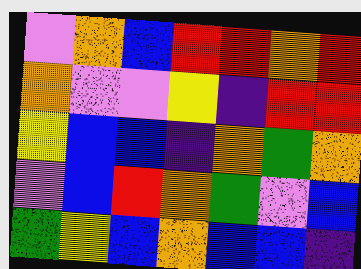[["violet", "orange", "blue", "red", "red", "orange", "red"], ["orange", "violet", "violet", "yellow", "indigo", "red", "red"], ["yellow", "blue", "blue", "indigo", "orange", "green", "orange"], ["violet", "blue", "red", "orange", "green", "violet", "blue"], ["green", "yellow", "blue", "orange", "blue", "blue", "indigo"]]